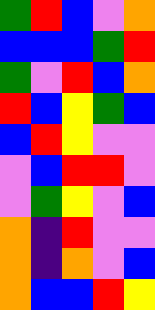[["green", "red", "blue", "violet", "orange"], ["blue", "blue", "blue", "green", "red"], ["green", "violet", "red", "blue", "orange"], ["red", "blue", "yellow", "green", "blue"], ["blue", "red", "yellow", "violet", "violet"], ["violet", "blue", "red", "red", "violet"], ["violet", "green", "yellow", "violet", "blue"], ["orange", "indigo", "red", "violet", "violet"], ["orange", "indigo", "orange", "violet", "blue"], ["orange", "blue", "blue", "red", "yellow"]]